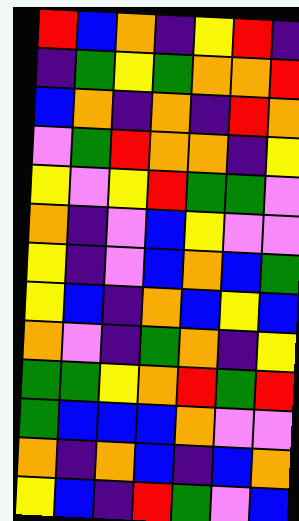[["red", "blue", "orange", "indigo", "yellow", "red", "indigo"], ["indigo", "green", "yellow", "green", "orange", "orange", "red"], ["blue", "orange", "indigo", "orange", "indigo", "red", "orange"], ["violet", "green", "red", "orange", "orange", "indigo", "yellow"], ["yellow", "violet", "yellow", "red", "green", "green", "violet"], ["orange", "indigo", "violet", "blue", "yellow", "violet", "violet"], ["yellow", "indigo", "violet", "blue", "orange", "blue", "green"], ["yellow", "blue", "indigo", "orange", "blue", "yellow", "blue"], ["orange", "violet", "indigo", "green", "orange", "indigo", "yellow"], ["green", "green", "yellow", "orange", "red", "green", "red"], ["green", "blue", "blue", "blue", "orange", "violet", "violet"], ["orange", "indigo", "orange", "blue", "indigo", "blue", "orange"], ["yellow", "blue", "indigo", "red", "green", "violet", "blue"]]